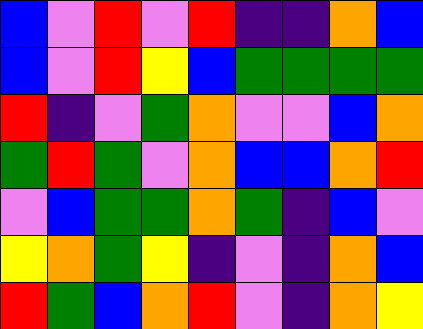[["blue", "violet", "red", "violet", "red", "indigo", "indigo", "orange", "blue"], ["blue", "violet", "red", "yellow", "blue", "green", "green", "green", "green"], ["red", "indigo", "violet", "green", "orange", "violet", "violet", "blue", "orange"], ["green", "red", "green", "violet", "orange", "blue", "blue", "orange", "red"], ["violet", "blue", "green", "green", "orange", "green", "indigo", "blue", "violet"], ["yellow", "orange", "green", "yellow", "indigo", "violet", "indigo", "orange", "blue"], ["red", "green", "blue", "orange", "red", "violet", "indigo", "orange", "yellow"]]